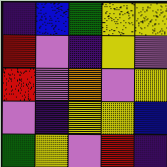[["indigo", "blue", "green", "yellow", "yellow"], ["red", "violet", "indigo", "yellow", "violet"], ["red", "violet", "orange", "violet", "yellow"], ["violet", "indigo", "yellow", "yellow", "blue"], ["green", "yellow", "violet", "red", "indigo"]]